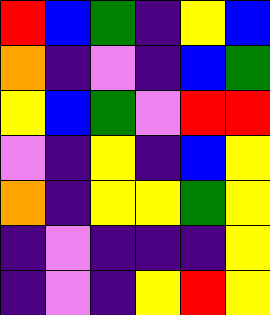[["red", "blue", "green", "indigo", "yellow", "blue"], ["orange", "indigo", "violet", "indigo", "blue", "green"], ["yellow", "blue", "green", "violet", "red", "red"], ["violet", "indigo", "yellow", "indigo", "blue", "yellow"], ["orange", "indigo", "yellow", "yellow", "green", "yellow"], ["indigo", "violet", "indigo", "indigo", "indigo", "yellow"], ["indigo", "violet", "indigo", "yellow", "red", "yellow"]]